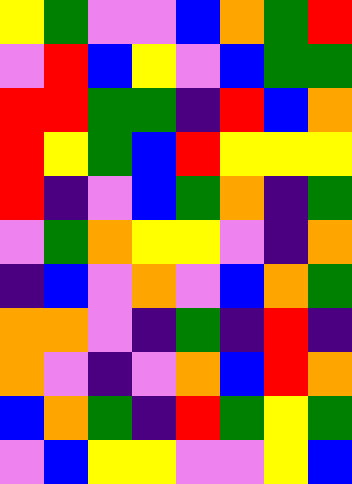[["yellow", "green", "violet", "violet", "blue", "orange", "green", "red"], ["violet", "red", "blue", "yellow", "violet", "blue", "green", "green"], ["red", "red", "green", "green", "indigo", "red", "blue", "orange"], ["red", "yellow", "green", "blue", "red", "yellow", "yellow", "yellow"], ["red", "indigo", "violet", "blue", "green", "orange", "indigo", "green"], ["violet", "green", "orange", "yellow", "yellow", "violet", "indigo", "orange"], ["indigo", "blue", "violet", "orange", "violet", "blue", "orange", "green"], ["orange", "orange", "violet", "indigo", "green", "indigo", "red", "indigo"], ["orange", "violet", "indigo", "violet", "orange", "blue", "red", "orange"], ["blue", "orange", "green", "indigo", "red", "green", "yellow", "green"], ["violet", "blue", "yellow", "yellow", "violet", "violet", "yellow", "blue"]]